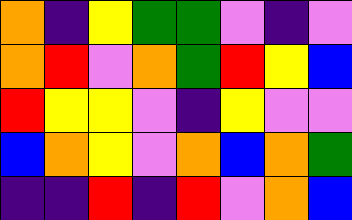[["orange", "indigo", "yellow", "green", "green", "violet", "indigo", "violet"], ["orange", "red", "violet", "orange", "green", "red", "yellow", "blue"], ["red", "yellow", "yellow", "violet", "indigo", "yellow", "violet", "violet"], ["blue", "orange", "yellow", "violet", "orange", "blue", "orange", "green"], ["indigo", "indigo", "red", "indigo", "red", "violet", "orange", "blue"]]